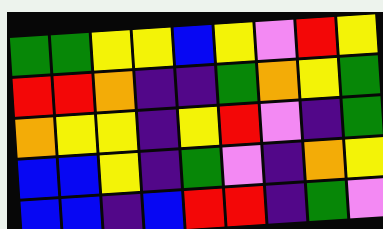[["green", "green", "yellow", "yellow", "blue", "yellow", "violet", "red", "yellow"], ["red", "red", "orange", "indigo", "indigo", "green", "orange", "yellow", "green"], ["orange", "yellow", "yellow", "indigo", "yellow", "red", "violet", "indigo", "green"], ["blue", "blue", "yellow", "indigo", "green", "violet", "indigo", "orange", "yellow"], ["blue", "blue", "indigo", "blue", "red", "red", "indigo", "green", "violet"]]